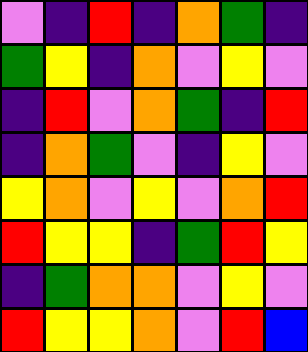[["violet", "indigo", "red", "indigo", "orange", "green", "indigo"], ["green", "yellow", "indigo", "orange", "violet", "yellow", "violet"], ["indigo", "red", "violet", "orange", "green", "indigo", "red"], ["indigo", "orange", "green", "violet", "indigo", "yellow", "violet"], ["yellow", "orange", "violet", "yellow", "violet", "orange", "red"], ["red", "yellow", "yellow", "indigo", "green", "red", "yellow"], ["indigo", "green", "orange", "orange", "violet", "yellow", "violet"], ["red", "yellow", "yellow", "orange", "violet", "red", "blue"]]